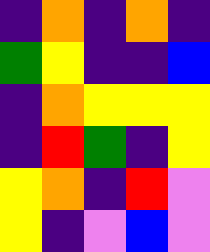[["indigo", "orange", "indigo", "orange", "indigo"], ["green", "yellow", "indigo", "indigo", "blue"], ["indigo", "orange", "yellow", "yellow", "yellow"], ["indigo", "red", "green", "indigo", "yellow"], ["yellow", "orange", "indigo", "red", "violet"], ["yellow", "indigo", "violet", "blue", "violet"]]